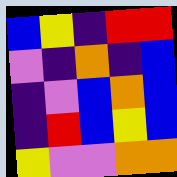[["blue", "yellow", "indigo", "red", "red"], ["violet", "indigo", "orange", "indigo", "blue"], ["indigo", "violet", "blue", "orange", "blue"], ["indigo", "red", "blue", "yellow", "blue"], ["yellow", "violet", "violet", "orange", "orange"]]